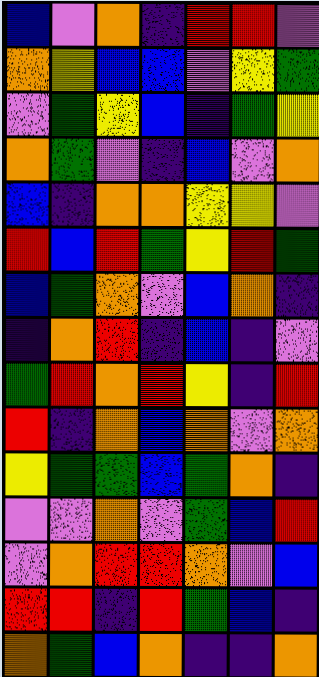[["blue", "violet", "orange", "indigo", "red", "red", "violet"], ["orange", "yellow", "blue", "blue", "violet", "yellow", "green"], ["violet", "green", "yellow", "blue", "indigo", "green", "yellow"], ["orange", "green", "violet", "indigo", "blue", "violet", "orange"], ["blue", "indigo", "orange", "orange", "yellow", "yellow", "violet"], ["red", "blue", "red", "green", "yellow", "red", "green"], ["blue", "green", "orange", "violet", "blue", "orange", "indigo"], ["indigo", "orange", "red", "indigo", "blue", "indigo", "violet"], ["green", "red", "orange", "red", "yellow", "indigo", "red"], ["red", "indigo", "orange", "blue", "orange", "violet", "orange"], ["yellow", "green", "green", "blue", "green", "orange", "indigo"], ["violet", "violet", "orange", "violet", "green", "blue", "red"], ["violet", "orange", "red", "red", "orange", "violet", "blue"], ["red", "red", "indigo", "red", "green", "blue", "indigo"], ["orange", "green", "blue", "orange", "indigo", "indigo", "orange"]]